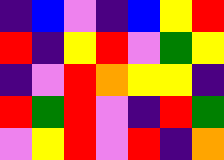[["indigo", "blue", "violet", "indigo", "blue", "yellow", "red"], ["red", "indigo", "yellow", "red", "violet", "green", "yellow"], ["indigo", "violet", "red", "orange", "yellow", "yellow", "indigo"], ["red", "green", "red", "violet", "indigo", "red", "green"], ["violet", "yellow", "red", "violet", "red", "indigo", "orange"]]